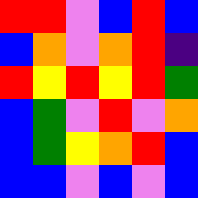[["red", "red", "violet", "blue", "red", "blue"], ["blue", "orange", "violet", "orange", "red", "indigo"], ["red", "yellow", "red", "yellow", "red", "green"], ["blue", "green", "violet", "red", "violet", "orange"], ["blue", "green", "yellow", "orange", "red", "blue"], ["blue", "blue", "violet", "blue", "violet", "blue"]]